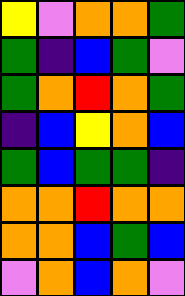[["yellow", "violet", "orange", "orange", "green"], ["green", "indigo", "blue", "green", "violet"], ["green", "orange", "red", "orange", "green"], ["indigo", "blue", "yellow", "orange", "blue"], ["green", "blue", "green", "green", "indigo"], ["orange", "orange", "red", "orange", "orange"], ["orange", "orange", "blue", "green", "blue"], ["violet", "orange", "blue", "orange", "violet"]]